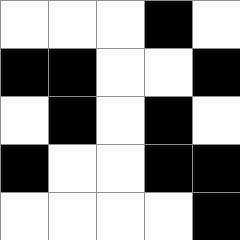[["white", "white", "white", "black", "white"], ["black", "black", "white", "white", "black"], ["white", "black", "white", "black", "white"], ["black", "white", "white", "black", "black"], ["white", "white", "white", "white", "black"]]